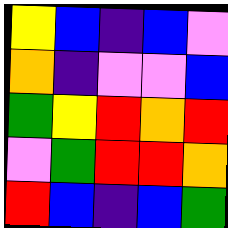[["yellow", "blue", "indigo", "blue", "violet"], ["orange", "indigo", "violet", "violet", "blue"], ["green", "yellow", "red", "orange", "red"], ["violet", "green", "red", "red", "orange"], ["red", "blue", "indigo", "blue", "green"]]